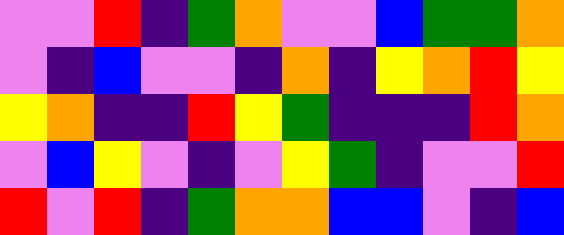[["violet", "violet", "red", "indigo", "green", "orange", "violet", "violet", "blue", "green", "green", "orange"], ["violet", "indigo", "blue", "violet", "violet", "indigo", "orange", "indigo", "yellow", "orange", "red", "yellow"], ["yellow", "orange", "indigo", "indigo", "red", "yellow", "green", "indigo", "indigo", "indigo", "red", "orange"], ["violet", "blue", "yellow", "violet", "indigo", "violet", "yellow", "green", "indigo", "violet", "violet", "red"], ["red", "violet", "red", "indigo", "green", "orange", "orange", "blue", "blue", "violet", "indigo", "blue"]]